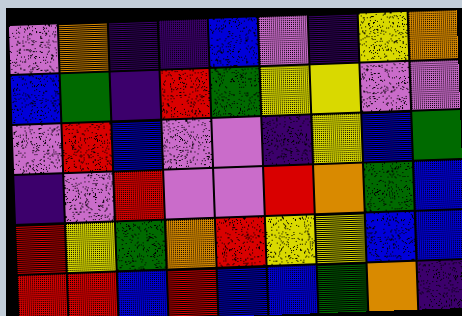[["violet", "orange", "indigo", "indigo", "blue", "violet", "indigo", "yellow", "orange"], ["blue", "green", "indigo", "red", "green", "yellow", "yellow", "violet", "violet"], ["violet", "red", "blue", "violet", "violet", "indigo", "yellow", "blue", "green"], ["indigo", "violet", "red", "violet", "violet", "red", "orange", "green", "blue"], ["red", "yellow", "green", "orange", "red", "yellow", "yellow", "blue", "blue"], ["red", "red", "blue", "red", "blue", "blue", "green", "orange", "indigo"]]